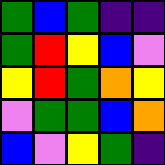[["green", "blue", "green", "indigo", "indigo"], ["green", "red", "yellow", "blue", "violet"], ["yellow", "red", "green", "orange", "yellow"], ["violet", "green", "green", "blue", "orange"], ["blue", "violet", "yellow", "green", "indigo"]]